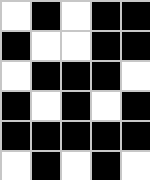[["white", "black", "white", "black", "black"], ["black", "white", "white", "black", "black"], ["white", "black", "black", "black", "white"], ["black", "white", "black", "white", "black"], ["black", "black", "black", "black", "black"], ["white", "black", "white", "black", "white"]]